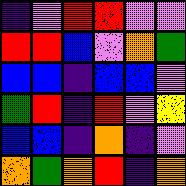[["indigo", "violet", "red", "red", "violet", "violet"], ["red", "red", "blue", "violet", "orange", "green"], ["blue", "blue", "indigo", "blue", "blue", "violet"], ["green", "red", "indigo", "red", "violet", "yellow"], ["blue", "blue", "indigo", "orange", "indigo", "violet"], ["orange", "green", "orange", "red", "indigo", "orange"]]